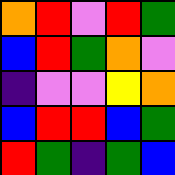[["orange", "red", "violet", "red", "green"], ["blue", "red", "green", "orange", "violet"], ["indigo", "violet", "violet", "yellow", "orange"], ["blue", "red", "red", "blue", "green"], ["red", "green", "indigo", "green", "blue"]]